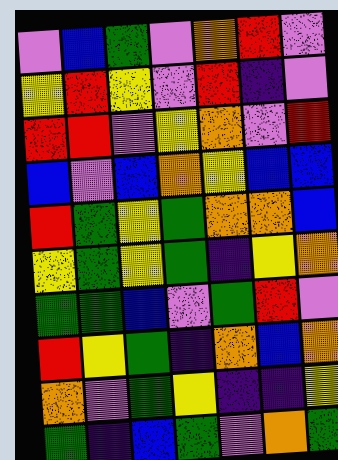[["violet", "blue", "green", "violet", "orange", "red", "violet"], ["yellow", "red", "yellow", "violet", "red", "indigo", "violet"], ["red", "red", "violet", "yellow", "orange", "violet", "red"], ["blue", "violet", "blue", "orange", "yellow", "blue", "blue"], ["red", "green", "yellow", "green", "orange", "orange", "blue"], ["yellow", "green", "yellow", "green", "indigo", "yellow", "orange"], ["green", "green", "blue", "violet", "green", "red", "violet"], ["red", "yellow", "green", "indigo", "orange", "blue", "orange"], ["orange", "violet", "green", "yellow", "indigo", "indigo", "yellow"], ["green", "indigo", "blue", "green", "violet", "orange", "green"]]